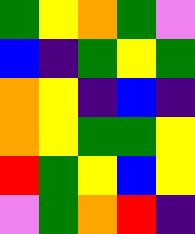[["green", "yellow", "orange", "green", "violet"], ["blue", "indigo", "green", "yellow", "green"], ["orange", "yellow", "indigo", "blue", "indigo"], ["orange", "yellow", "green", "green", "yellow"], ["red", "green", "yellow", "blue", "yellow"], ["violet", "green", "orange", "red", "indigo"]]